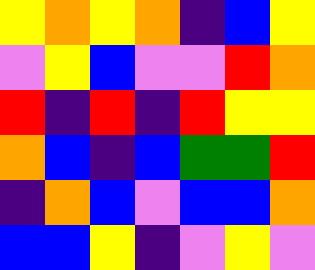[["yellow", "orange", "yellow", "orange", "indigo", "blue", "yellow"], ["violet", "yellow", "blue", "violet", "violet", "red", "orange"], ["red", "indigo", "red", "indigo", "red", "yellow", "yellow"], ["orange", "blue", "indigo", "blue", "green", "green", "red"], ["indigo", "orange", "blue", "violet", "blue", "blue", "orange"], ["blue", "blue", "yellow", "indigo", "violet", "yellow", "violet"]]